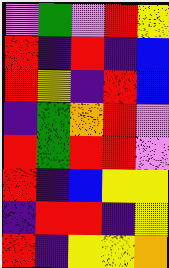[["violet", "green", "violet", "red", "yellow"], ["red", "indigo", "red", "indigo", "blue"], ["red", "yellow", "indigo", "red", "blue"], ["indigo", "green", "orange", "red", "violet"], ["red", "green", "red", "red", "violet"], ["red", "indigo", "blue", "yellow", "yellow"], ["indigo", "red", "red", "indigo", "yellow"], ["red", "indigo", "yellow", "yellow", "orange"]]